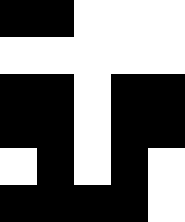[["black", "black", "white", "white", "white"], ["white", "white", "white", "white", "white"], ["black", "black", "white", "black", "black"], ["black", "black", "white", "black", "black"], ["white", "black", "white", "black", "white"], ["black", "black", "black", "black", "white"]]